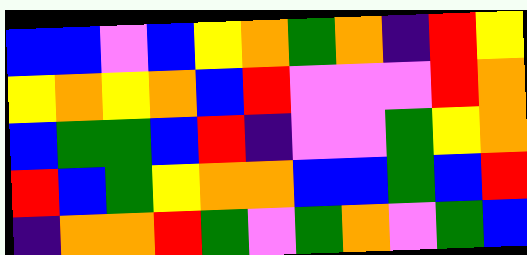[["blue", "blue", "violet", "blue", "yellow", "orange", "green", "orange", "indigo", "red", "yellow"], ["yellow", "orange", "yellow", "orange", "blue", "red", "violet", "violet", "violet", "red", "orange"], ["blue", "green", "green", "blue", "red", "indigo", "violet", "violet", "green", "yellow", "orange"], ["red", "blue", "green", "yellow", "orange", "orange", "blue", "blue", "green", "blue", "red"], ["indigo", "orange", "orange", "red", "green", "violet", "green", "orange", "violet", "green", "blue"]]